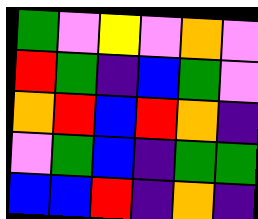[["green", "violet", "yellow", "violet", "orange", "violet"], ["red", "green", "indigo", "blue", "green", "violet"], ["orange", "red", "blue", "red", "orange", "indigo"], ["violet", "green", "blue", "indigo", "green", "green"], ["blue", "blue", "red", "indigo", "orange", "indigo"]]